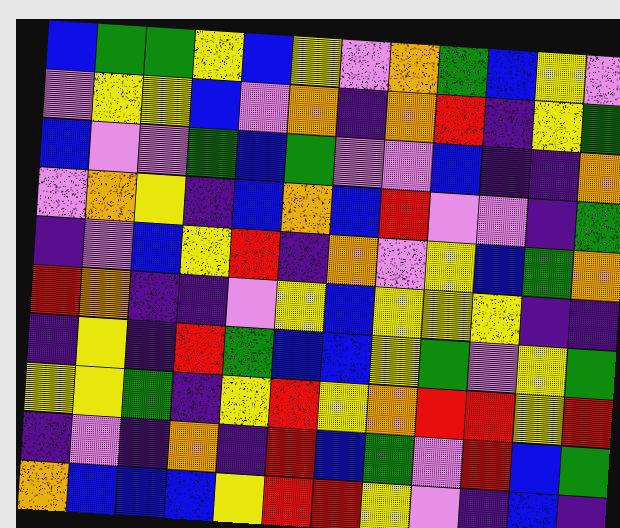[["blue", "green", "green", "yellow", "blue", "yellow", "violet", "orange", "green", "blue", "yellow", "violet"], ["violet", "yellow", "yellow", "blue", "violet", "orange", "indigo", "orange", "red", "indigo", "yellow", "green"], ["blue", "violet", "violet", "green", "blue", "green", "violet", "violet", "blue", "indigo", "indigo", "orange"], ["violet", "orange", "yellow", "indigo", "blue", "orange", "blue", "red", "violet", "violet", "indigo", "green"], ["indigo", "violet", "blue", "yellow", "red", "indigo", "orange", "violet", "yellow", "blue", "green", "orange"], ["red", "orange", "indigo", "indigo", "violet", "yellow", "blue", "yellow", "yellow", "yellow", "indigo", "indigo"], ["indigo", "yellow", "indigo", "red", "green", "blue", "blue", "yellow", "green", "violet", "yellow", "green"], ["yellow", "yellow", "green", "indigo", "yellow", "red", "yellow", "orange", "red", "red", "yellow", "red"], ["indigo", "violet", "indigo", "orange", "indigo", "red", "blue", "green", "violet", "red", "blue", "green"], ["orange", "blue", "blue", "blue", "yellow", "red", "red", "yellow", "violet", "indigo", "blue", "indigo"]]